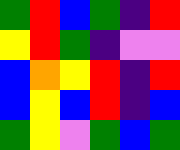[["green", "red", "blue", "green", "indigo", "red"], ["yellow", "red", "green", "indigo", "violet", "violet"], ["blue", "orange", "yellow", "red", "indigo", "red"], ["blue", "yellow", "blue", "red", "indigo", "blue"], ["green", "yellow", "violet", "green", "blue", "green"]]